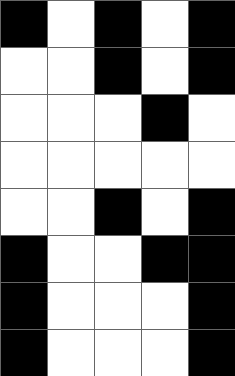[["black", "white", "black", "white", "black"], ["white", "white", "black", "white", "black"], ["white", "white", "white", "black", "white"], ["white", "white", "white", "white", "white"], ["white", "white", "black", "white", "black"], ["black", "white", "white", "black", "black"], ["black", "white", "white", "white", "black"], ["black", "white", "white", "white", "black"]]